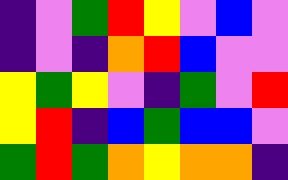[["indigo", "violet", "green", "red", "yellow", "violet", "blue", "violet"], ["indigo", "violet", "indigo", "orange", "red", "blue", "violet", "violet"], ["yellow", "green", "yellow", "violet", "indigo", "green", "violet", "red"], ["yellow", "red", "indigo", "blue", "green", "blue", "blue", "violet"], ["green", "red", "green", "orange", "yellow", "orange", "orange", "indigo"]]